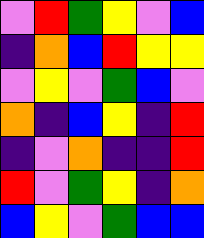[["violet", "red", "green", "yellow", "violet", "blue"], ["indigo", "orange", "blue", "red", "yellow", "yellow"], ["violet", "yellow", "violet", "green", "blue", "violet"], ["orange", "indigo", "blue", "yellow", "indigo", "red"], ["indigo", "violet", "orange", "indigo", "indigo", "red"], ["red", "violet", "green", "yellow", "indigo", "orange"], ["blue", "yellow", "violet", "green", "blue", "blue"]]